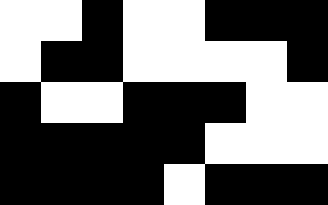[["white", "white", "black", "white", "white", "black", "black", "black"], ["white", "black", "black", "white", "white", "white", "white", "black"], ["black", "white", "white", "black", "black", "black", "white", "white"], ["black", "black", "black", "black", "black", "white", "white", "white"], ["black", "black", "black", "black", "white", "black", "black", "black"]]